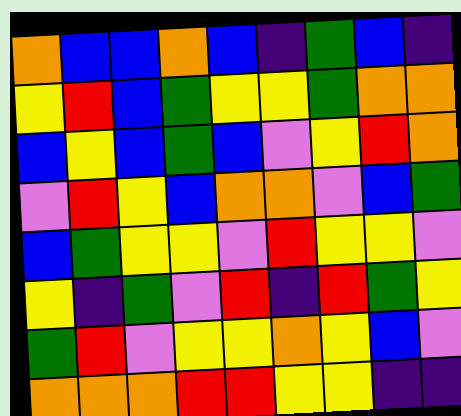[["orange", "blue", "blue", "orange", "blue", "indigo", "green", "blue", "indigo"], ["yellow", "red", "blue", "green", "yellow", "yellow", "green", "orange", "orange"], ["blue", "yellow", "blue", "green", "blue", "violet", "yellow", "red", "orange"], ["violet", "red", "yellow", "blue", "orange", "orange", "violet", "blue", "green"], ["blue", "green", "yellow", "yellow", "violet", "red", "yellow", "yellow", "violet"], ["yellow", "indigo", "green", "violet", "red", "indigo", "red", "green", "yellow"], ["green", "red", "violet", "yellow", "yellow", "orange", "yellow", "blue", "violet"], ["orange", "orange", "orange", "red", "red", "yellow", "yellow", "indigo", "indigo"]]